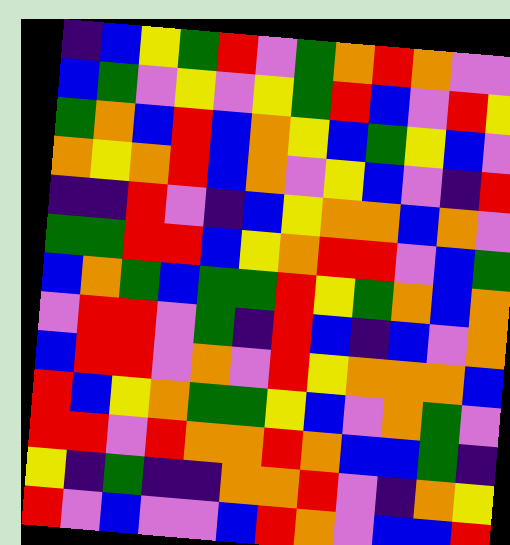[["indigo", "blue", "yellow", "green", "red", "violet", "green", "orange", "red", "orange", "violet", "violet"], ["blue", "green", "violet", "yellow", "violet", "yellow", "green", "red", "blue", "violet", "red", "yellow"], ["green", "orange", "blue", "red", "blue", "orange", "yellow", "blue", "green", "yellow", "blue", "violet"], ["orange", "yellow", "orange", "red", "blue", "orange", "violet", "yellow", "blue", "violet", "indigo", "red"], ["indigo", "indigo", "red", "violet", "indigo", "blue", "yellow", "orange", "orange", "blue", "orange", "violet"], ["green", "green", "red", "red", "blue", "yellow", "orange", "red", "red", "violet", "blue", "green"], ["blue", "orange", "green", "blue", "green", "green", "red", "yellow", "green", "orange", "blue", "orange"], ["violet", "red", "red", "violet", "green", "indigo", "red", "blue", "indigo", "blue", "violet", "orange"], ["blue", "red", "red", "violet", "orange", "violet", "red", "yellow", "orange", "orange", "orange", "blue"], ["red", "blue", "yellow", "orange", "green", "green", "yellow", "blue", "violet", "orange", "green", "violet"], ["red", "red", "violet", "red", "orange", "orange", "red", "orange", "blue", "blue", "green", "indigo"], ["yellow", "indigo", "green", "indigo", "indigo", "orange", "orange", "red", "violet", "indigo", "orange", "yellow"], ["red", "violet", "blue", "violet", "violet", "blue", "red", "orange", "violet", "blue", "blue", "red"]]